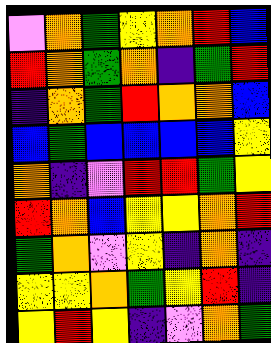[["violet", "orange", "green", "yellow", "orange", "red", "blue"], ["red", "orange", "green", "orange", "indigo", "green", "red"], ["indigo", "orange", "green", "red", "orange", "orange", "blue"], ["blue", "green", "blue", "blue", "blue", "blue", "yellow"], ["orange", "indigo", "violet", "red", "red", "green", "yellow"], ["red", "orange", "blue", "yellow", "yellow", "orange", "red"], ["green", "orange", "violet", "yellow", "indigo", "orange", "indigo"], ["yellow", "yellow", "orange", "green", "yellow", "red", "indigo"], ["yellow", "red", "yellow", "indigo", "violet", "orange", "green"]]